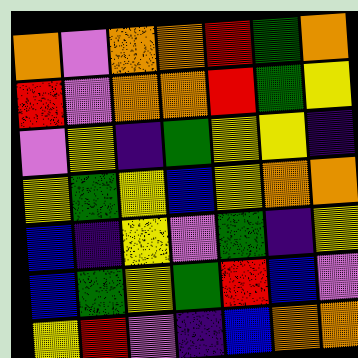[["orange", "violet", "orange", "orange", "red", "green", "orange"], ["red", "violet", "orange", "orange", "red", "green", "yellow"], ["violet", "yellow", "indigo", "green", "yellow", "yellow", "indigo"], ["yellow", "green", "yellow", "blue", "yellow", "orange", "orange"], ["blue", "indigo", "yellow", "violet", "green", "indigo", "yellow"], ["blue", "green", "yellow", "green", "red", "blue", "violet"], ["yellow", "red", "violet", "indigo", "blue", "orange", "orange"]]